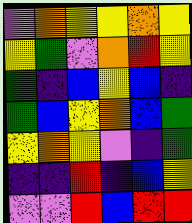[["violet", "orange", "yellow", "yellow", "orange", "yellow"], ["yellow", "green", "violet", "orange", "red", "yellow"], ["green", "indigo", "blue", "yellow", "blue", "indigo"], ["green", "blue", "yellow", "orange", "blue", "green"], ["yellow", "orange", "yellow", "violet", "indigo", "green"], ["indigo", "indigo", "red", "indigo", "blue", "yellow"], ["violet", "violet", "red", "blue", "red", "red"]]